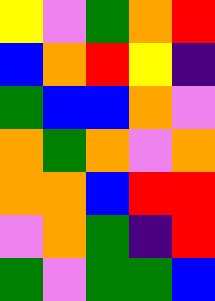[["yellow", "violet", "green", "orange", "red"], ["blue", "orange", "red", "yellow", "indigo"], ["green", "blue", "blue", "orange", "violet"], ["orange", "green", "orange", "violet", "orange"], ["orange", "orange", "blue", "red", "red"], ["violet", "orange", "green", "indigo", "red"], ["green", "violet", "green", "green", "blue"]]